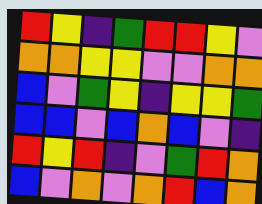[["red", "yellow", "indigo", "green", "red", "red", "yellow", "violet"], ["orange", "orange", "yellow", "yellow", "violet", "violet", "orange", "orange"], ["blue", "violet", "green", "yellow", "indigo", "yellow", "yellow", "green"], ["blue", "blue", "violet", "blue", "orange", "blue", "violet", "indigo"], ["red", "yellow", "red", "indigo", "violet", "green", "red", "orange"], ["blue", "violet", "orange", "violet", "orange", "red", "blue", "orange"]]